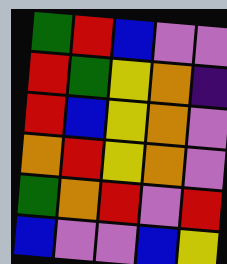[["green", "red", "blue", "violet", "violet"], ["red", "green", "yellow", "orange", "indigo"], ["red", "blue", "yellow", "orange", "violet"], ["orange", "red", "yellow", "orange", "violet"], ["green", "orange", "red", "violet", "red"], ["blue", "violet", "violet", "blue", "yellow"]]